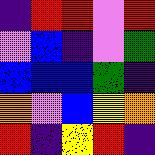[["indigo", "red", "red", "violet", "red"], ["violet", "blue", "indigo", "violet", "green"], ["blue", "blue", "blue", "green", "indigo"], ["orange", "violet", "blue", "yellow", "orange"], ["red", "indigo", "yellow", "red", "indigo"]]